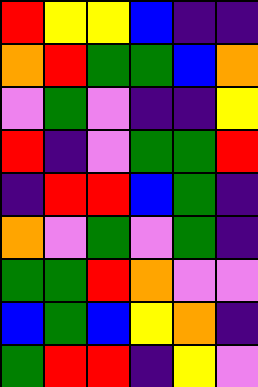[["red", "yellow", "yellow", "blue", "indigo", "indigo"], ["orange", "red", "green", "green", "blue", "orange"], ["violet", "green", "violet", "indigo", "indigo", "yellow"], ["red", "indigo", "violet", "green", "green", "red"], ["indigo", "red", "red", "blue", "green", "indigo"], ["orange", "violet", "green", "violet", "green", "indigo"], ["green", "green", "red", "orange", "violet", "violet"], ["blue", "green", "blue", "yellow", "orange", "indigo"], ["green", "red", "red", "indigo", "yellow", "violet"]]